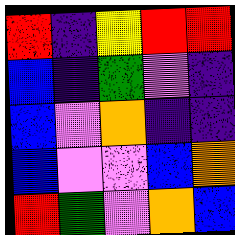[["red", "indigo", "yellow", "red", "red"], ["blue", "indigo", "green", "violet", "indigo"], ["blue", "violet", "orange", "indigo", "indigo"], ["blue", "violet", "violet", "blue", "orange"], ["red", "green", "violet", "orange", "blue"]]